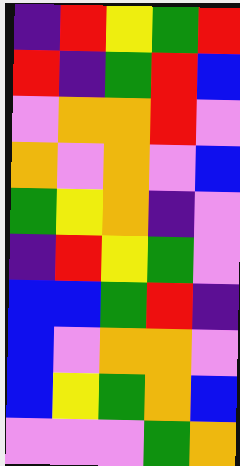[["indigo", "red", "yellow", "green", "red"], ["red", "indigo", "green", "red", "blue"], ["violet", "orange", "orange", "red", "violet"], ["orange", "violet", "orange", "violet", "blue"], ["green", "yellow", "orange", "indigo", "violet"], ["indigo", "red", "yellow", "green", "violet"], ["blue", "blue", "green", "red", "indigo"], ["blue", "violet", "orange", "orange", "violet"], ["blue", "yellow", "green", "orange", "blue"], ["violet", "violet", "violet", "green", "orange"]]